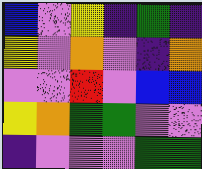[["blue", "violet", "yellow", "indigo", "green", "indigo"], ["yellow", "violet", "orange", "violet", "indigo", "orange"], ["violet", "violet", "red", "violet", "blue", "blue"], ["yellow", "orange", "green", "green", "violet", "violet"], ["indigo", "violet", "violet", "violet", "green", "green"]]